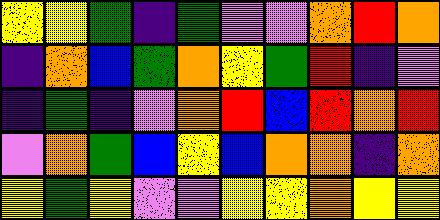[["yellow", "yellow", "green", "indigo", "green", "violet", "violet", "orange", "red", "orange"], ["indigo", "orange", "blue", "green", "orange", "yellow", "green", "red", "indigo", "violet"], ["indigo", "green", "indigo", "violet", "orange", "red", "blue", "red", "orange", "red"], ["violet", "orange", "green", "blue", "yellow", "blue", "orange", "orange", "indigo", "orange"], ["yellow", "green", "yellow", "violet", "violet", "yellow", "yellow", "orange", "yellow", "yellow"]]